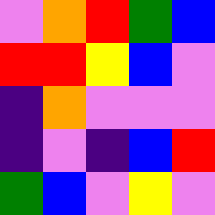[["violet", "orange", "red", "green", "blue"], ["red", "red", "yellow", "blue", "violet"], ["indigo", "orange", "violet", "violet", "violet"], ["indigo", "violet", "indigo", "blue", "red"], ["green", "blue", "violet", "yellow", "violet"]]